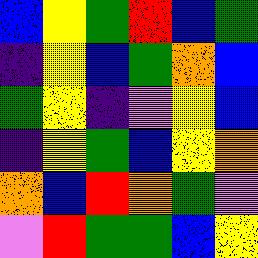[["blue", "yellow", "green", "red", "blue", "green"], ["indigo", "yellow", "blue", "green", "orange", "blue"], ["green", "yellow", "indigo", "violet", "yellow", "blue"], ["indigo", "yellow", "green", "blue", "yellow", "orange"], ["orange", "blue", "red", "orange", "green", "violet"], ["violet", "red", "green", "green", "blue", "yellow"]]